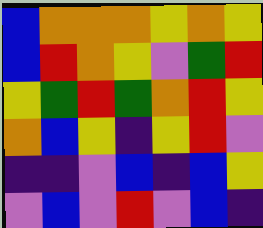[["blue", "orange", "orange", "orange", "yellow", "orange", "yellow"], ["blue", "red", "orange", "yellow", "violet", "green", "red"], ["yellow", "green", "red", "green", "orange", "red", "yellow"], ["orange", "blue", "yellow", "indigo", "yellow", "red", "violet"], ["indigo", "indigo", "violet", "blue", "indigo", "blue", "yellow"], ["violet", "blue", "violet", "red", "violet", "blue", "indigo"]]